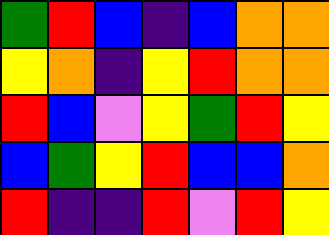[["green", "red", "blue", "indigo", "blue", "orange", "orange"], ["yellow", "orange", "indigo", "yellow", "red", "orange", "orange"], ["red", "blue", "violet", "yellow", "green", "red", "yellow"], ["blue", "green", "yellow", "red", "blue", "blue", "orange"], ["red", "indigo", "indigo", "red", "violet", "red", "yellow"]]